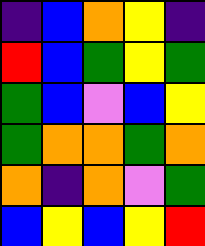[["indigo", "blue", "orange", "yellow", "indigo"], ["red", "blue", "green", "yellow", "green"], ["green", "blue", "violet", "blue", "yellow"], ["green", "orange", "orange", "green", "orange"], ["orange", "indigo", "orange", "violet", "green"], ["blue", "yellow", "blue", "yellow", "red"]]